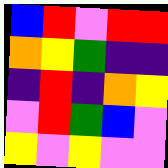[["blue", "red", "violet", "red", "red"], ["orange", "yellow", "green", "indigo", "indigo"], ["indigo", "red", "indigo", "orange", "yellow"], ["violet", "red", "green", "blue", "violet"], ["yellow", "violet", "yellow", "violet", "violet"]]